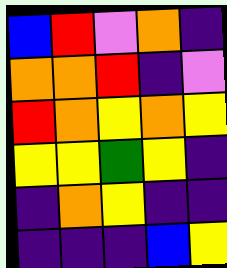[["blue", "red", "violet", "orange", "indigo"], ["orange", "orange", "red", "indigo", "violet"], ["red", "orange", "yellow", "orange", "yellow"], ["yellow", "yellow", "green", "yellow", "indigo"], ["indigo", "orange", "yellow", "indigo", "indigo"], ["indigo", "indigo", "indigo", "blue", "yellow"]]